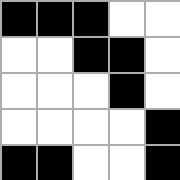[["black", "black", "black", "white", "white"], ["white", "white", "black", "black", "white"], ["white", "white", "white", "black", "white"], ["white", "white", "white", "white", "black"], ["black", "black", "white", "white", "black"]]